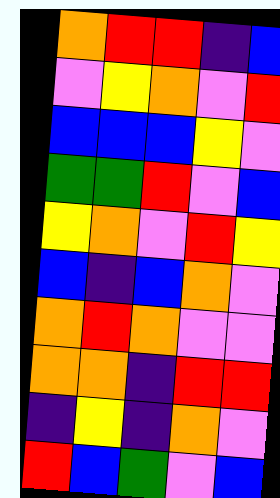[["orange", "red", "red", "indigo", "blue"], ["violet", "yellow", "orange", "violet", "red"], ["blue", "blue", "blue", "yellow", "violet"], ["green", "green", "red", "violet", "blue"], ["yellow", "orange", "violet", "red", "yellow"], ["blue", "indigo", "blue", "orange", "violet"], ["orange", "red", "orange", "violet", "violet"], ["orange", "orange", "indigo", "red", "red"], ["indigo", "yellow", "indigo", "orange", "violet"], ["red", "blue", "green", "violet", "blue"]]